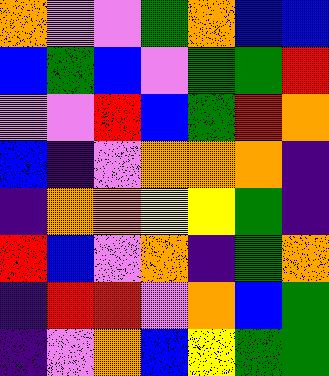[["orange", "violet", "violet", "green", "orange", "blue", "blue"], ["blue", "green", "blue", "violet", "green", "green", "red"], ["violet", "violet", "red", "blue", "green", "red", "orange"], ["blue", "indigo", "violet", "orange", "orange", "orange", "indigo"], ["indigo", "orange", "orange", "yellow", "yellow", "green", "indigo"], ["red", "blue", "violet", "orange", "indigo", "green", "orange"], ["indigo", "red", "red", "violet", "orange", "blue", "green"], ["indigo", "violet", "orange", "blue", "yellow", "green", "green"]]